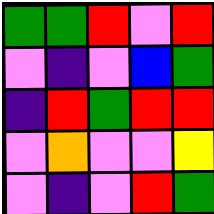[["green", "green", "red", "violet", "red"], ["violet", "indigo", "violet", "blue", "green"], ["indigo", "red", "green", "red", "red"], ["violet", "orange", "violet", "violet", "yellow"], ["violet", "indigo", "violet", "red", "green"]]